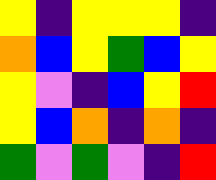[["yellow", "indigo", "yellow", "yellow", "yellow", "indigo"], ["orange", "blue", "yellow", "green", "blue", "yellow"], ["yellow", "violet", "indigo", "blue", "yellow", "red"], ["yellow", "blue", "orange", "indigo", "orange", "indigo"], ["green", "violet", "green", "violet", "indigo", "red"]]